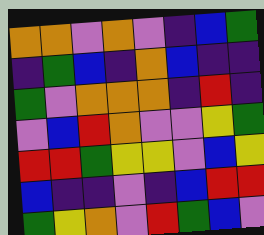[["orange", "orange", "violet", "orange", "violet", "indigo", "blue", "green"], ["indigo", "green", "blue", "indigo", "orange", "blue", "indigo", "indigo"], ["green", "violet", "orange", "orange", "orange", "indigo", "red", "indigo"], ["violet", "blue", "red", "orange", "violet", "violet", "yellow", "green"], ["red", "red", "green", "yellow", "yellow", "violet", "blue", "yellow"], ["blue", "indigo", "indigo", "violet", "indigo", "blue", "red", "red"], ["green", "yellow", "orange", "violet", "red", "green", "blue", "violet"]]